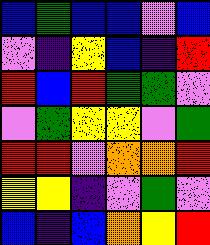[["blue", "green", "blue", "blue", "violet", "blue"], ["violet", "indigo", "yellow", "blue", "indigo", "red"], ["red", "blue", "red", "green", "green", "violet"], ["violet", "green", "yellow", "yellow", "violet", "green"], ["red", "red", "violet", "orange", "orange", "red"], ["yellow", "yellow", "indigo", "violet", "green", "violet"], ["blue", "indigo", "blue", "orange", "yellow", "red"]]